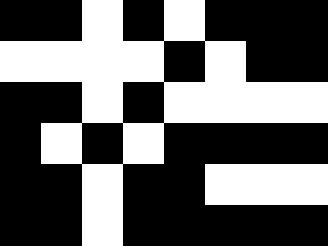[["black", "black", "white", "black", "white", "black", "black", "black"], ["white", "white", "white", "white", "black", "white", "black", "black"], ["black", "black", "white", "black", "white", "white", "white", "white"], ["black", "white", "black", "white", "black", "black", "black", "black"], ["black", "black", "white", "black", "black", "white", "white", "white"], ["black", "black", "white", "black", "black", "black", "black", "black"]]